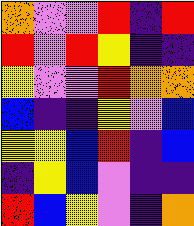[["orange", "violet", "violet", "red", "indigo", "red"], ["red", "violet", "red", "yellow", "indigo", "indigo"], ["yellow", "violet", "violet", "red", "orange", "orange"], ["blue", "indigo", "indigo", "yellow", "violet", "blue"], ["yellow", "yellow", "blue", "red", "indigo", "blue"], ["indigo", "yellow", "blue", "violet", "indigo", "indigo"], ["red", "blue", "yellow", "violet", "indigo", "orange"]]